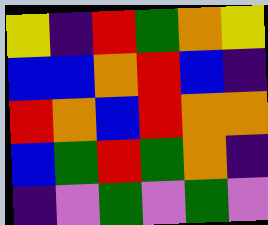[["yellow", "indigo", "red", "green", "orange", "yellow"], ["blue", "blue", "orange", "red", "blue", "indigo"], ["red", "orange", "blue", "red", "orange", "orange"], ["blue", "green", "red", "green", "orange", "indigo"], ["indigo", "violet", "green", "violet", "green", "violet"]]